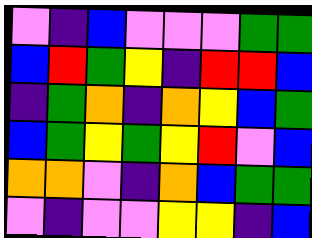[["violet", "indigo", "blue", "violet", "violet", "violet", "green", "green"], ["blue", "red", "green", "yellow", "indigo", "red", "red", "blue"], ["indigo", "green", "orange", "indigo", "orange", "yellow", "blue", "green"], ["blue", "green", "yellow", "green", "yellow", "red", "violet", "blue"], ["orange", "orange", "violet", "indigo", "orange", "blue", "green", "green"], ["violet", "indigo", "violet", "violet", "yellow", "yellow", "indigo", "blue"]]